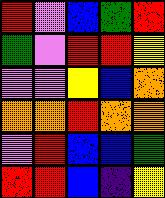[["red", "violet", "blue", "green", "red"], ["green", "violet", "red", "red", "yellow"], ["violet", "violet", "yellow", "blue", "orange"], ["orange", "orange", "red", "orange", "orange"], ["violet", "red", "blue", "blue", "green"], ["red", "red", "blue", "indigo", "yellow"]]